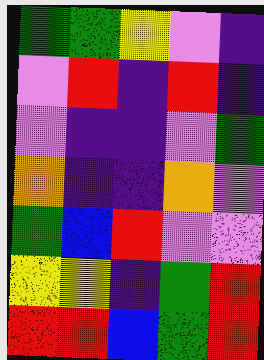[["green", "green", "yellow", "violet", "indigo"], ["violet", "red", "indigo", "red", "indigo"], ["violet", "indigo", "indigo", "violet", "green"], ["orange", "indigo", "indigo", "orange", "violet"], ["green", "blue", "red", "violet", "violet"], ["yellow", "yellow", "indigo", "green", "red"], ["red", "red", "blue", "green", "red"]]